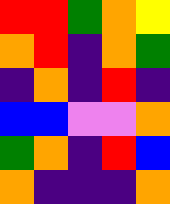[["red", "red", "green", "orange", "yellow"], ["orange", "red", "indigo", "orange", "green"], ["indigo", "orange", "indigo", "red", "indigo"], ["blue", "blue", "violet", "violet", "orange"], ["green", "orange", "indigo", "red", "blue"], ["orange", "indigo", "indigo", "indigo", "orange"]]